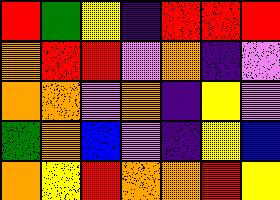[["red", "green", "yellow", "indigo", "red", "red", "red"], ["orange", "red", "red", "violet", "orange", "indigo", "violet"], ["orange", "orange", "violet", "orange", "indigo", "yellow", "violet"], ["green", "orange", "blue", "violet", "indigo", "yellow", "blue"], ["orange", "yellow", "red", "orange", "orange", "red", "yellow"]]